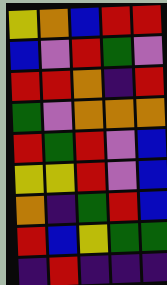[["yellow", "orange", "blue", "red", "red"], ["blue", "violet", "red", "green", "violet"], ["red", "red", "orange", "indigo", "red"], ["green", "violet", "orange", "orange", "orange"], ["red", "green", "red", "violet", "blue"], ["yellow", "yellow", "red", "violet", "blue"], ["orange", "indigo", "green", "red", "blue"], ["red", "blue", "yellow", "green", "green"], ["indigo", "red", "indigo", "indigo", "indigo"]]